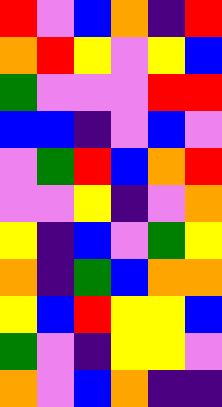[["red", "violet", "blue", "orange", "indigo", "red"], ["orange", "red", "yellow", "violet", "yellow", "blue"], ["green", "violet", "violet", "violet", "red", "red"], ["blue", "blue", "indigo", "violet", "blue", "violet"], ["violet", "green", "red", "blue", "orange", "red"], ["violet", "violet", "yellow", "indigo", "violet", "orange"], ["yellow", "indigo", "blue", "violet", "green", "yellow"], ["orange", "indigo", "green", "blue", "orange", "orange"], ["yellow", "blue", "red", "yellow", "yellow", "blue"], ["green", "violet", "indigo", "yellow", "yellow", "violet"], ["orange", "violet", "blue", "orange", "indigo", "indigo"]]